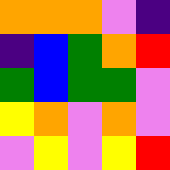[["orange", "orange", "orange", "violet", "indigo"], ["indigo", "blue", "green", "orange", "red"], ["green", "blue", "green", "green", "violet"], ["yellow", "orange", "violet", "orange", "violet"], ["violet", "yellow", "violet", "yellow", "red"]]